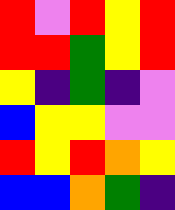[["red", "violet", "red", "yellow", "red"], ["red", "red", "green", "yellow", "red"], ["yellow", "indigo", "green", "indigo", "violet"], ["blue", "yellow", "yellow", "violet", "violet"], ["red", "yellow", "red", "orange", "yellow"], ["blue", "blue", "orange", "green", "indigo"]]